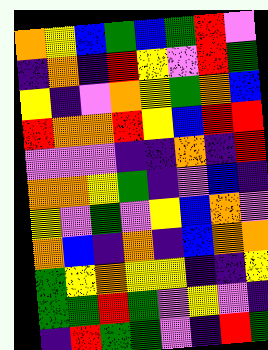[["orange", "yellow", "blue", "green", "blue", "green", "red", "violet"], ["indigo", "orange", "indigo", "red", "yellow", "violet", "red", "green"], ["yellow", "indigo", "violet", "orange", "yellow", "green", "orange", "blue"], ["red", "orange", "orange", "red", "yellow", "blue", "red", "red"], ["violet", "violet", "violet", "indigo", "indigo", "orange", "indigo", "red"], ["orange", "orange", "yellow", "green", "indigo", "violet", "blue", "indigo"], ["yellow", "violet", "green", "violet", "yellow", "blue", "orange", "violet"], ["orange", "blue", "indigo", "orange", "indigo", "blue", "orange", "orange"], ["green", "yellow", "orange", "yellow", "yellow", "indigo", "indigo", "yellow"], ["green", "green", "red", "green", "violet", "yellow", "violet", "indigo"], ["indigo", "red", "green", "green", "violet", "indigo", "red", "green"]]